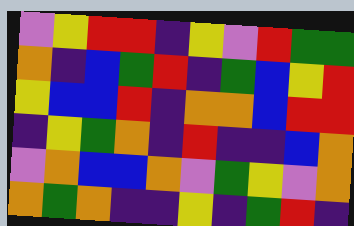[["violet", "yellow", "red", "red", "indigo", "yellow", "violet", "red", "green", "green"], ["orange", "indigo", "blue", "green", "red", "indigo", "green", "blue", "yellow", "red"], ["yellow", "blue", "blue", "red", "indigo", "orange", "orange", "blue", "red", "red"], ["indigo", "yellow", "green", "orange", "indigo", "red", "indigo", "indigo", "blue", "orange"], ["violet", "orange", "blue", "blue", "orange", "violet", "green", "yellow", "violet", "orange"], ["orange", "green", "orange", "indigo", "indigo", "yellow", "indigo", "green", "red", "indigo"]]